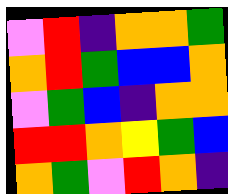[["violet", "red", "indigo", "orange", "orange", "green"], ["orange", "red", "green", "blue", "blue", "orange"], ["violet", "green", "blue", "indigo", "orange", "orange"], ["red", "red", "orange", "yellow", "green", "blue"], ["orange", "green", "violet", "red", "orange", "indigo"]]